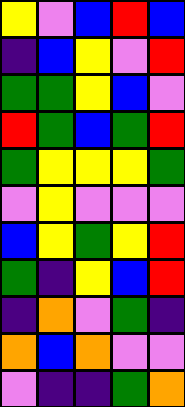[["yellow", "violet", "blue", "red", "blue"], ["indigo", "blue", "yellow", "violet", "red"], ["green", "green", "yellow", "blue", "violet"], ["red", "green", "blue", "green", "red"], ["green", "yellow", "yellow", "yellow", "green"], ["violet", "yellow", "violet", "violet", "violet"], ["blue", "yellow", "green", "yellow", "red"], ["green", "indigo", "yellow", "blue", "red"], ["indigo", "orange", "violet", "green", "indigo"], ["orange", "blue", "orange", "violet", "violet"], ["violet", "indigo", "indigo", "green", "orange"]]